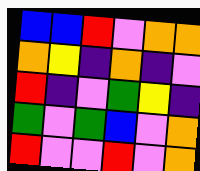[["blue", "blue", "red", "violet", "orange", "orange"], ["orange", "yellow", "indigo", "orange", "indigo", "violet"], ["red", "indigo", "violet", "green", "yellow", "indigo"], ["green", "violet", "green", "blue", "violet", "orange"], ["red", "violet", "violet", "red", "violet", "orange"]]